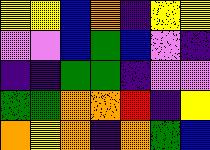[["yellow", "yellow", "blue", "orange", "indigo", "yellow", "yellow"], ["violet", "violet", "blue", "green", "blue", "violet", "indigo"], ["indigo", "indigo", "green", "green", "indigo", "violet", "violet"], ["green", "green", "orange", "orange", "red", "indigo", "yellow"], ["orange", "yellow", "orange", "indigo", "orange", "green", "blue"]]